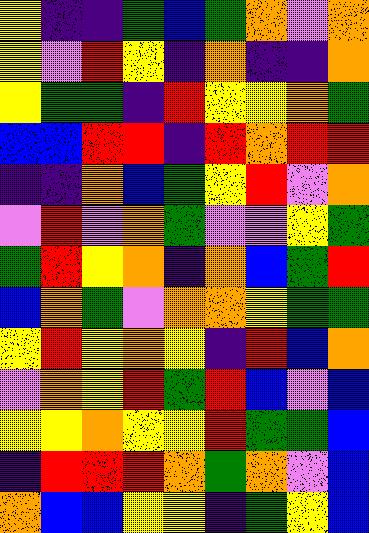[["yellow", "indigo", "indigo", "green", "blue", "green", "orange", "violet", "orange"], ["yellow", "violet", "red", "yellow", "indigo", "orange", "indigo", "indigo", "orange"], ["yellow", "green", "green", "indigo", "red", "yellow", "yellow", "orange", "green"], ["blue", "blue", "red", "red", "indigo", "red", "orange", "red", "red"], ["indigo", "indigo", "orange", "blue", "green", "yellow", "red", "violet", "orange"], ["violet", "red", "violet", "orange", "green", "violet", "violet", "yellow", "green"], ["green", "red", "yellow", "orange", "indigo", "orange", "blue", "green", "red"], ["blue", "orange", "green", "violet", "orange", "orange", "yellow", "green", "green"], ["yellow", "red", "yellow", "orange", "yellow", "indigo", "red", "blue", "orange"], ["violet", "orange", "yellow", "red", "green", "red", "blue", "violet", "blue"], ["yellow", "yellow", "orange", "yellow", "yellow", "red", "green", "green", "blue"], ["indigo", "red", "red", "red", "orange", "green", "orange", "violet", "blue"], ["orange", "blue", "blue", "yellow", "yellow", "indigo", "green", "yellow", "blue"]]